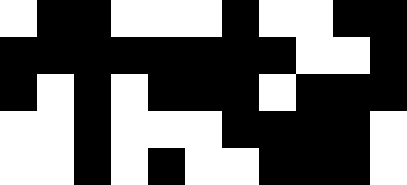[["white", "black", "black", "white", "white", "white", "black", "white", "white", "black", "black"], ["black", "black", "black", "black", "black", "black", "black", "black", "white", "white", "black"], ["black", "white", "black", "white", "black", "black", "black", "white", "black", "black", "black"], ["white", "white", "black", "white", "white", "white", "black", "black", "black", "black", "white"], ["white", "white", "black", "white", "black", "white", "white", "black", "black", "black", "white"]]